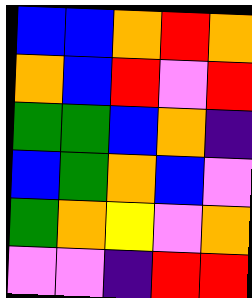[["blue", "blue", "orange", "red", "orange"], ["orange", "blue", "red", "violet", "red"], ["green", "green", "blue", "orange", "indigo"], ["blue", "green", "orange", "blue", "violet"], ["green", "orange", "yellow", "violet", "orange"], ["violet", "violet", "indigo", "red", "red"]]